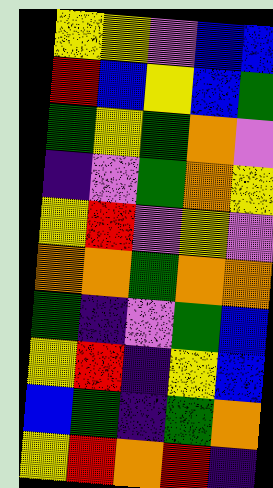[["yellow", "yellow", "violet", "blue", "blue"], ["red", "blue", "yellow", "blue", "green"], ["green", "yellow", "green", "orange", "violet"], ["indigo", "violet", "green", "orange", "yellow"], ["yellow", "red", "violet", "yellow", "violet"], ["orange", "orange", "green", "orange", "orange"], ["green", "indigo", "violet", "green", "blue"], ["yellow", "red", "indigo", "yellow", "blue"], ["blue", "green", "indigo", "green", "orange"], ["yellow", "red", "orange", "red", "indigo"]]